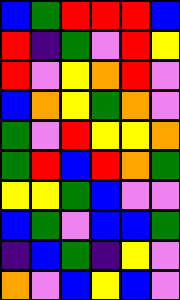[["blue", "green", "red", "red", "red", "blue"], ["red", "indigo", "green", "violet", "red", "yellow"], ["red", "violet", "yellow", "orange", "red", "violet"], ["blue", "orange", "yellow", "green", "orange", "violet"], ["green", "violet", "red", "yellow", "yellow", "orange"], ["green", "red", "blue", "red", "orange", "green"], ["yellow", "yellow", "green", "blue", "violet", "violet"], ["blue", "green", "violet", "blue", "blue", "green"], ["indigo", "blue", "green", "indigo", "yellow", "violet"], ["orange", "violet", "blue", "yellow", "blue", "violet"]]